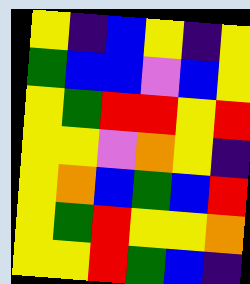[["yellow", "indigo", "blue", "yellow", "indigo", "yellow"], ["green", "blue", "blue", "violet", "blue", "yellow"], ["yellow", "green", "red", "red", "yellow", "red"], ["yellow", "yellow", "violet", "orange", "yellow", "indigo"], ["yellow", "orange", "blue", "green", "blue", "red"], ["yellow", "green", "red", "yellow", "yellow", "orange"], ["yellow", "yellow", "red", "green", "blue", "indigo"]]